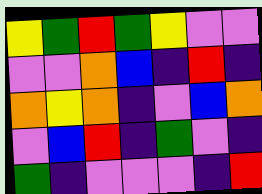[["yellow", "green", "red", "green", "yellow", "violet", "violet"], ["violet", "violet", "orange", "blue", "indigo", "red", "indigo"], ["orange", "yellow", "orange", "indigo", "violet", "blue", "orange"], ["violet", "blue", "red", "indigo", "green", "violet", "indigo"], ["green", "indigo", "violet", "violet", "violet", "indigo", "red"]]